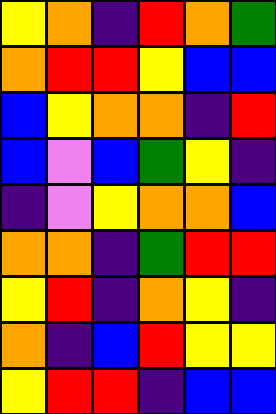[["yellow", "orange", "indigo", "red", "orange", "green"], ["orange", "red", "red", "yellow", "blue", "blue"], ["blue", "yellow", "orange", "orange", "indigo", "red"], ["blue", "violet", "blue", "green", "yellow", "indigo"], ["indigo", "violet", "yellow", "orange", "orange", "blue"], ["orange", "orange", "indigo", "green", "red", "red"], ["yellow", "red", "indigo", "orange", "yellow", "indigo"], ["orange", "indigo", "blue", "red", "yellow", "yellow"], ["yellow", "red", "red", "indigo", "blue", "blue"]]